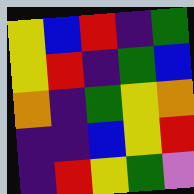[["yellow", "blue", "red", "indigo", "green"], ["yellow", "red", "indigo", "green", "blue"], ["orange", "indigo", "green", "yellow", "orange"], ["indigo", "indigo", "blue", "yellow", "red"], ["indigo", "red", "yellow", "green", "violet"]]